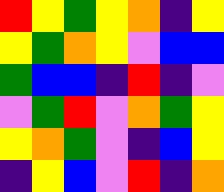[["red", "yellow", "green", "yellow", "orange", "indigo", "yellow"], ["yellow", "green", "orange", "yellow", "violet", "blue", "blue"], ["green", "blue", "blue", "indigo", "red", "indigo", "violet"], ["violet", "green", "red", "violet", "orange", "green", "yellow"], ["yellow", "orange", "green", "violet", "indigo", "blue", "yellow"], ["indigo", "yellow", "blue", "violet", "red", "indigo", "orange"]]